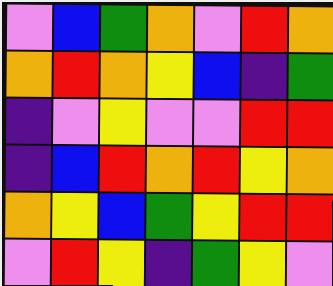[["violet", "blue", "green", "orange", "violet", "red", "orange"], ["orange", "red", "orange", "yellow", "blue", "indigo", "green"], ["indigo", "violet", "yellow", "violet", "violet", "red", "red"], ["indigo", "blue", "red", "orange", "red", "yellow", "orange"], ["orange", "yellow", "blue", "green", "yellow", "red", "red"], ["violet", "red", "yellow", "indigo", "green", "yellow", "violet"]]